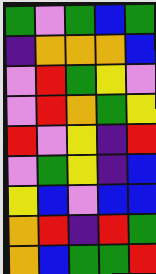[["green", "violet", "green", "blue", "green"], ["indigo", "orange", "orange", "orange", "blue"], ["violet", "red", "green", "yellow", "violet"], ["violet", "red", "orange", "green", "yellow"], ["red", "violet", "yellow", "indigo", "red"], ["violet", "green", "yellow", "indigo", "blue"], ["yellow", "blue", "violet", "blue", "blue"], ["orange", "red", "indigo", "red", "green"], ["orange", "blue", "green", "green", "red"]]